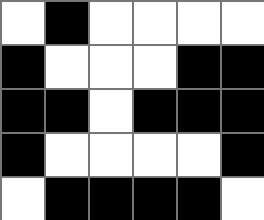[["white", "black", "white", "white", "white", "white"], ["black", "white", "white", "white", "black", "black"], ["black", "black", "white", "black", "black", "black"], ["black", "white", "white", "white", "white", "black"], ["white", "black", "black", "black", "black", "white"]]